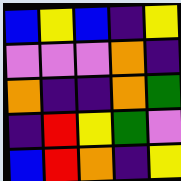[["blue", "yellow", "blue", "indigo", "yellow"], ["violet", "violet", "violet", "orange", "indigo"], ["orange", "indigo", "indigo", "orange", "green"], ["indigo", "red", "yellow", "green", "violet"], ["blue", "red", "orange", "indigo", "yellow"]]